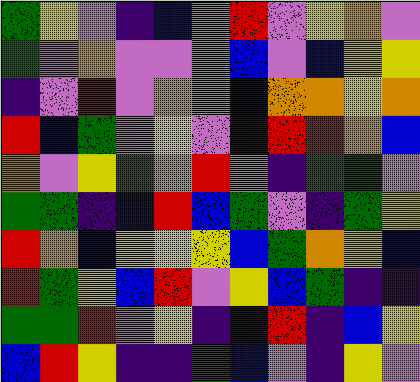[["green", "yellow", "violet", "indigo", "blue", "violet", "red", "violet", "yellow", "orange", "violet"], ["green", "violet", "orange", "violet", "violet", "violet", "blue", "violet", "blue", "yellow", "yellow"], ["indigo", "violet", "red", "violet", "orange", "violet", "blue", "orange", "orange", "yellow", "orange"], ["red", "blue", "green", "violet", "yellow", "violet", "indigo", "red", "red", "orange", "blue"], ["orange", "violet", "yellow", "green", "orange", "red", "violet", "indigo", "green", "green", "violet"], ["green", "green", "indigo", "blue", "red", "blue", "green", "violet", "indigo", "green", "yellow"], ["red", "orange", "blue", "yellow", "yellow", "yellow", "blue", "green", "orange", "yellow", "blue"], ["red", "green", "yellow", "blue", "red", "violet", "yellow", "blue", "green", "indigo", "indigo"], ["green", "green", "red", "violet", "yellow", "indigo", "indigo", "red", "indigo", "blue", "yellow"], ["blue", "red", "yellow", "indigo", "indigo", "green", "blue", "violet", "indigo", "yellow", "violet"]]